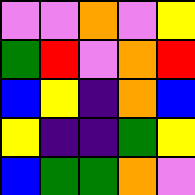[["violet", "violet", "orange", "violet", "yellow"], ["green", "red", "violet", "orange", "red"], ["blue", "yellow", "indigo", "orange", "blue"], ["yellow", "indigo", "indigo", "green", "yellow"], ["blue", "green", "green", "orange", "violet"]]